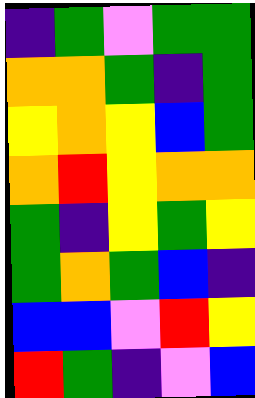[["indigo", "green", "violet", "green", "green"], ["orange", "orange", "green", "indigo", "green"], ["yellow", "orange", "yellow", "blue", "green"], ["orange", "red", "yellow", "orange", "orange"], ["green", "indigo", "yellow", "green", "yellow"], ["green", "orange", "green", "blue", "indigo"], ["blue", "blue", "violet", "red", "yellow"], ["red", "green", "indigo", "violet", "blue"]]